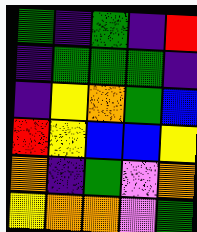[["green", "indigo", "green", "indigo", "red"], ["indigo", "green", "green", "green", "indigo"], ["indigo", "yellow", "orange", "green", "blue"], ["red", "yellow", "blue", "blue", "yellow"], ["orange", "indigo", "green", "violet", "orange"], ["yellow", "orange", "orange", "violet", "green"]]